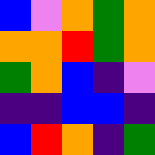[["blue", "violet", "orange", "green", "orange"], ["orange", "orange", "red", "green", "orange"], ["green", "orange", "blue", "indigo", "violet"], ["indigo", "indigo", "blue", "blue", "indigo"], ["blue", "red", "orange", "indigo", "green"]]